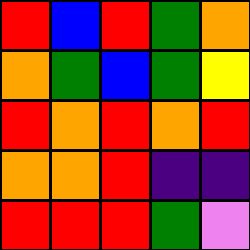[["red", "blue", "red", "green", "orange"], ["orange", "green", "blue", "green", "yellow"], ["red", "orange", "red", "orange", "red"], ["orange", "orange", "red", "indigo", "indigo"], ["red", "red", "red", "green", "violet"]]